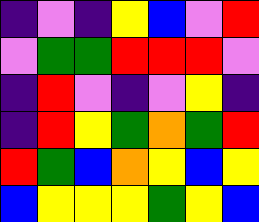[["indigo", "violet", "indigo", "yellow", "blue", "violet", "red"], ["violet", "green", "green", "red", "red", "red", "violet"], ["indigo", "red", "violet", "indigo", "violet", "yellow", "indigo"], ["indigo", "red", "yellow", "green", "orange", "green", "red"], ["red", "green", "blue", "orange", "yellow", "blue", "yellow"], ["blue", "yellow", "yellow", "yellow", "green", "yellow", "blue"]]